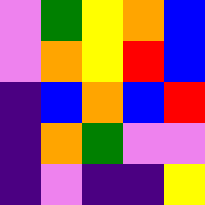[["violet", "green", "yellow", "orange", "blue"], ["violet", "orange", "yellow", "red", "blue"], ["indigo", "blue", "orange", "blue", "red"], ["indigo", "orange", "green", "violet", "violet"], ["indigo", "violet", "indigo", "indigo", "yellow"]]